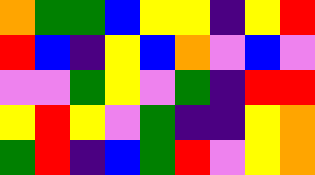[["orange", "green", "green", "blue", "yellow", "yellow", "indigo", "yellow", "red"], ["red", "blue", "indigo", "yellow", "blue", "orange", "violet", "blue", "violet"], ["violet", "violet", "green", "yellow", "violet", "green", "indigo", "red", "red"], ["yellow", "red", "yellow", "violet", "green", "indigo", "indigo", "yellow", "orange"], ["green", "red", "indigo", "blue", "green", "red", "violet", "yellow", "orange"]]